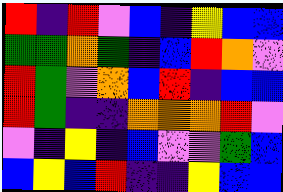[["red", "indigo", "red", "violet", "blue", "indigo", "yellow", "blue", "blue"], ["green", "green", "orange", "green", "indigo", "blue", "red", "orange", "violet"], ["red", "green", "violet", "orange", "blue", "red", "indigo", "blue", "blue"], ["red", "green", "indigo", "indigo", "orange", "orange", "orange", "red", "violet"], ["violet", "indigo", "yellow", "indigo", "blue", "violet", "violet", "green", "blue"], ["blue", "yellow", "blue", "red", "indigo", "indigo", "yellow", "blue", "blue"]]